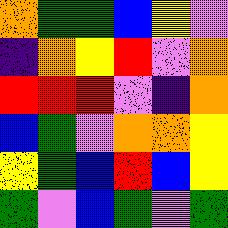[["orange", "green", "green", "blue", "yellow", "violet"], ["indigo", "orange", "yellow", "red", "violet", "orange"], ["red", "red", "red", "violet", "indigo", "orange"], ["blue", "green", "violet", "orange", "orange", "yellow"], ["yellow", "green", "blue", "red", "blue", "yellow"], ["green", "violet", "blue", "green", "violet", "green"]]